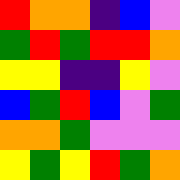[["red", "orange", "orange", "indigo", "blue", "violet"], ["green", "red", "green", "red", "red", "orange"], ["yellow", "yellow", "indigo", "indigo", "yellow", "violet"], ["blue", "green", "red", "blue", "violet", "green"], ["orange", "orange", "green", "violet", "violet", "violet"], ["yellow", "green", "yellow", "red", "green", "orange"]]